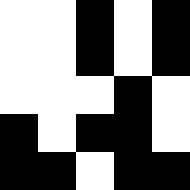[["white", "white", "black", "white", "black"], ["white", "white", "black", "white", "black"], ["white", "white", "white", "black", "white"], ["black", "white", "black", "black", "white"], ["black", "black", "white", "black", "black"]]